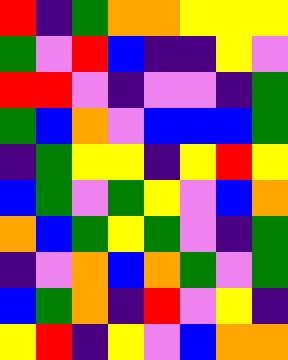[["red", "indigo", "green", "orange", "orange", "yellow", "yellow", "yellow"], ["green", "violet", "red", "blue", "indigo", "indigo", "yellow", "violet"], ["red", "red", "violet", "indigo", "violet", "violet", "indigo", "green"], ["green", "blue", "orange", "violet", "blue", "blue", "blue", "green"], ["indigo", "green", "yellow", "yellow", "indigo", "yellow", "red", "yellow"], ["blue", "green", "violet", "green", "yellow", "violet", "blue", "orange"], ["orange", "blue", "green", "yellow", "green", "violet", "indigo", "green"], ["indigo", "violet", "orange", "blue", "orange", "green", "violet", "green"], ["blue", "green", "orange", "indigo", "red", "violet", "yellow", "indigo"], ["yellow", "red", "indigo", "yellow", "violet", "blue", "orange", "orange"]]